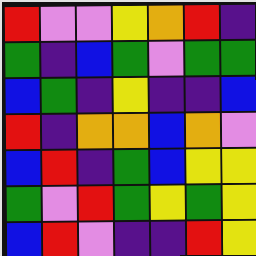[["red", "violet", "violet", "yellow", "orange", "red", "indigo"], ["green", "indigo", "blue", "green", "violet", "green", "green"], ["blue", "green", "indigo", "yellow", "indigo", "indigo", "blue"], ["red", "indigo", "orange", "orange", "blue", "orange", "violet"], ["blue", "red", "indigo", "green", "blue", "yellow", "yellow"], ["green", "violet", "red", "green", "yellow", "green", "yellow"], ["blue", "red", "violet", "indigo", "indigo", "red", "yellow"]]